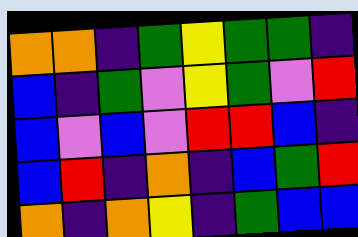[["orange", "orange", "indigo", "green", "yellow", "green", "green", "indigo"], ["blue", "indigo", "green", "violet", "yellow", "green", "violet", "red"], ["blue", "violet", "blue", "violet", "red", "red", "blue", "indigo"], ["blue", "red", "indigo", "orange", "indigo", "blue", "green", "red"], ["orange", "indigo", "orange", "yellow", "indigo", "green", "blue", "blue"]]